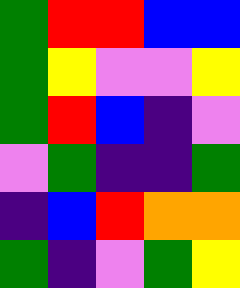[["green", "red", "red", "blue", "blue"], ["green", "yellow", "violet", "violet", "yellow"], ["green", "red", "blue", "indigo", "violet"], ["violet", "green", "indigo", "indigo", "green"], ["indigo", "blue", "red", "orange", "orange"], ["green", "indigo", "violet", "green", "yellow"]]